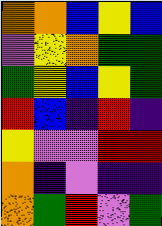[["orange", "orange", "blue", "yellow", "blue"], ["violet", "yellow", "orange", "green", "green"], ["green", "yellow", "blue", "yellow", "green"], ["red", "blue", "indigo", "red", "indigo"], ["yellow", "violet", "violet", "red", "red"], ["orange", "indigo", "violet", "indigo", "indigo"], ["orange", "green", "red", "violet", "green"]]